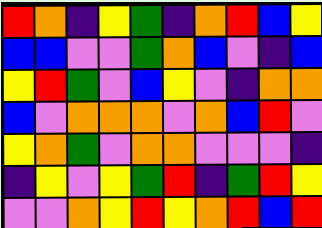[["red", "orange", "indigo", "yellow", "green", "indigo", "orange", "red", "blue", "yellow"], ["blue", "blue", "violet", "violet", "green", "orange", "blue", "violet", "indigo", "blue"], ["yellow", "red", "green", "violet", "blue", "yellow", "violet", "indigo", "orange", "orange"], ["blue", "violet", "orange", "orange", "orange", "violet", "orange", "blue", "red", "violet"], ["yellow", "orange", "green", "violet", "orange", "orange", "violet", "violet", "violet", "indigo"], ["indigo", "yellow", "violet", "yellow", "green", "red", "indigo", "green", "red", "yellow"], ["violet", "violet", "orange", "yellow", "red", "yellow", "orange", "red", "blue", "red"]]